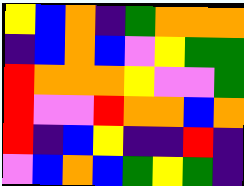[["yellow", "blue", "orange", "indigo", "green", "orange", "orange", "orange"], ["indigo", "blue", "orange", "blue", "violet", "yellow", "green", "green"], ["red", "orange", "orange", "orange", "yellow", "violet", "violet", "green"], ["red", "violet", "violet", "red", "orange", "orange", "blue", "orange"], ["red", "indigo", "blue", "yellow", "indigo", "indigo", "red", "indigo"], ["violet", "blue", "orange", "blue", "green", "yellow", "green", "indigo"]]